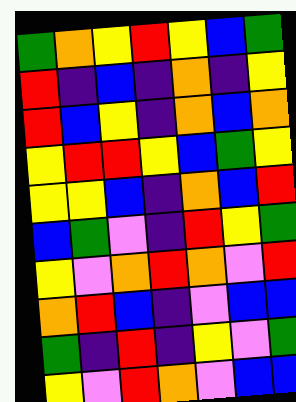[["green", "orange", "yellow", "red", "yellow", "blue", "green"], ["red", "indigo", "blue", "indigo", "orange", "indigo", "yellow"], ["red", "blue", "yellow", "indigo", "orange", "blue", "orange"], ["yellow", "red", "red", "yellow", "blue", "green", "yellow"], ["yellow", "yellow", "blue", "indigo", "orange", "blue", "red"], ["blue", "green", "violet", "indigo", "red", "yellow", "green"], ["yellow", "violet", "orange", "red", "orange", "violet", "red"], ["orange", "red", "blue", "indigo", "violet", "blue", "blue"], ["green", "indigo", "red", "indigo", "yellow", "violet", "green"], ["yellow", "violet", "red", "orange", "violet", "blue", "blue"]]